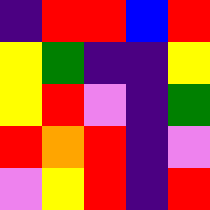[["indigo", "red", "red", "blue", "red"], ["yellow", "green", "indigo", "indigo", "yellow"], ["yellow", "red", "violet", "indigo", "green"], ["red", "orange", "red", "indigo", "violet"], ["violet", "yellow", "red", "indigo", "red"]]